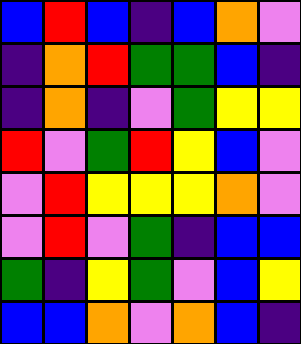[["blue", "red", "blue", "indigo", "blue", "orange", "violet"], ["indigo", "orange", "red", "green", "green", "blue", "indigo"], ["indigo", "orange", "indigo", "violet", "green", "yellow", "yellow"], ["red", "violet", "green", "red", "yellow", "blue", "violet"], ["violet", "red", "yellow", "yellow", "yellow", "orange", "violet"], ["violet", "red", "violet", "green", "indigo", "blue", "blue"], ["green", "indigo", "yellow", "green", "violet", "blue", "yellow"], ["blue", "blue", "orange", "violet", "orange", "blue", "indigo"]]